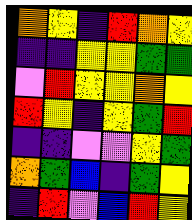[["orange", "yellow", "indigo", "red", "orange", "yellow"], ["indigo", "indigo", "yellow", "yellow", "green", "green"], ["violet", "red", "yellow", "yellow", "orange", "yellow"], ["red", "yellow", "indigo", "yellow", "green", "red"], ["indigo", "indigo", "violet", "violet", "yellow", "green"], ["orange", "green", "blue", "indigo", "green", "yellow"], ["indigo", "red", "violet", "blue", "red", "yellow"]]